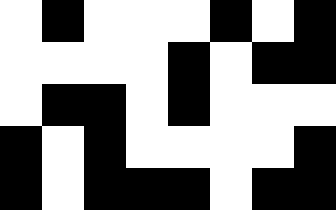[["white", "black", "white", "white", "white", "black", "white", "black"], ["white", "white", "white", "white", "black", "white", "black", "black"], ["white", "black", "black", "white", "black", "white", "white", "white"], ["black", "white", "black", "white", "white", "white", "white", "black"], ["black", "white", "black", "black", "black", "white", "black", "black"]]